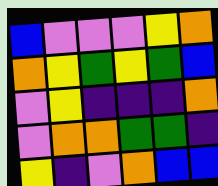[["blue", "violet", "violet", "violet", "yellow", "orange"], ["orange", "yellow", "green", "yellow", "green", "blue"], ["violet", "yellow", "indigo", "indigo", "indigo", "orange"], ["violet", "orange", "orange", "green", "green", "indigo"], ["yellow", "indigo", "violet", "orange", "blue", "blue"]]